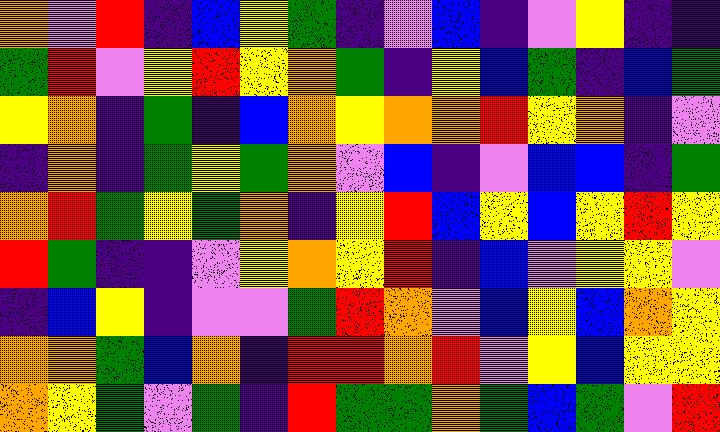[["orange", "violet", "red", "indigo", "blue", "yellow", "green", "indigo", "violet", "blue", "indigo", "violet", "yellow", "indigo", "indigo"], ["green", "red", "violet", "yellow", "red", "yellow", "orange", "green", "indigo", "yellow", "blue", "green", "indigo", "blue", "green"], ["yellow", "orange", "indigo", "green", "indigo", "blue", "orange", "yellow", "orange", "orange", "red", "yellow", "orange", "indigo", "violet"], ["indigo", "orange", "indigo", "green", "yellow", "green", "orange", "violet", "blue", "indigo", "violet", "blue", "blue", "indigo", "green"], ["orange", "red", "green", "yellow", "green", "orange", "indigo", "yellow", "red", "blue", "yellow", "blue", "yellow", "red", "yellow"], ["red", "green", "indigo", "indigo", "violet", "yellow", "orange", "yellow", "red", "indigo", "blue", "violet", "yellow", "yellow", "violet"], ["indigo", "blue", "yellow", "indigo", "violet", "violet", "green", "red", "orange", "violet", "blue", "yellow", "blue", "orange", "yellow"], ["orange", "orange", "green", "blue", "orange", "indigo", "red", "red", "orange", "red", "violet", "yellow", "blue", "yellow", "yellow"], ["orange", "yellow", "green", "violet", "green", "indigo", "red", "green", "green", "orange", "green", "blue", "green", "violet", "red"]]